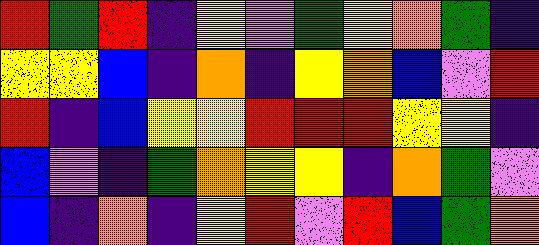[["red", "green", "red", "indigo", "yellow", "violet", "green", "yellow", "orange", "green", "indigo"], ["yellow", "yellow", "blue", "indigo", "orange", "indigo", "yellow", "orange", "blue", "violet", "red"], ["red", "indigo", "blue", "yellow", "yellow", "red", "red", "red", "yellow", "yellow", "indigo"], ["blue", "violet", "indigo", "green", "orange", "yellow", "yellow", "indigo", "orange", "green", "violet"], ["blue", "indigo", "orange", "indigo", "yellow", "red", "violet", "red", "blue", "green", "orange"]]